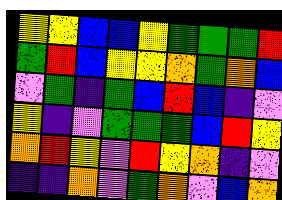[["yellow", "yellow", "blue", "blue", "yellow", "green", "green", "green", "red"], ["green", "red", "blue", "yellow", "yellow", "orange", "green", "orange", "blue"], ["violet", "green", "indigo", "green", "blue", "red", "blue", "indigo", "violet"], ["yellow", "indigo", "violet", "green", "green", "green", "blue", "red", "yellow"], ["orange", "red", "yellow", "violet", "red", "yellow", "orange", "indigo", "violet"], ["indigo", "indigo", "orange", "violet", "green", "orange", "violet", "blue", "orange"]]